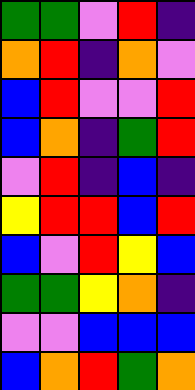[["green", "green", "violet", "red", "indigo"], ["orange", "red", "indigo", "orange", "violet"], ["blue", "red", "violet", "violet", "red"], ["blue", "orange", "indigo", "green", "red"], ["violet", "red", "indigo", "blue", "indigo"], ["yellow", "red", "red", "blue", "red"], ["blue", "violet", "red", "yellow", "blue"], ["green", "green", "yellow", "orange", "indigo"], ["violet", "violet", "blue", "blue", "blue"], ["blue", "orange", "red", "green", "orange"]]